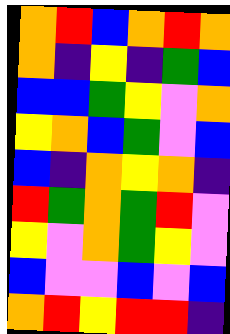[["orange", "red", "blue", "orange", "red", "orange"], ["orange", "indigo", "yellow", "indigo", "green", "blue"], ["blue", "blue", "green", "yellow", "violet", "orange"], ["yellow", "orange", "blue", "green", "violet", "blue"], ["blue", "indigo", "orange", "yellow", "orange", "indigo"], ["red", "green", "orange", "green", "red", "violet"], ["yellow", "violet", "orange", "green", "yellow", "violet"], ["blue", "violet", "violet", "blue", "violet", "blue"], ["orange", "red", "yellow", "red", "red", "indigo"]]